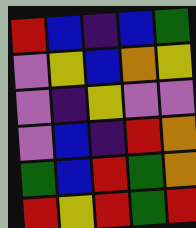[["red", "blue", "indigo", "blue", "green"], ["violet", "yellow", "blue", "orange", "yellow"], ["violet", "indigo", "yellow", "violet", "violet"], ["violet", "blue", "indigo", "red", "orange"], ["green", "blue", "red", "green", "orange"], ["red", "yellow", "red", "green", "red"]]